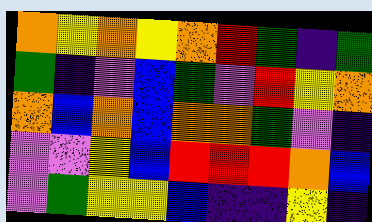[["orange", "yellow", "orange", "yellow", "orange", "red", "green", "indigo", "green"], ["green", "indigo", "violet", "blue", "green", "violet", "red", "yellow", "orange"], ["orange", "blue", "orange", "blue", "orange", "orange", "green", "violet", "indigo"], ["violet", "violet", "yellow", "blue", "red", "red", "red", "orange", "blue"], ["violet", "green", "yellow", "yellow", "blue", "indigo", "indigo", "yellow", "indigo"]]